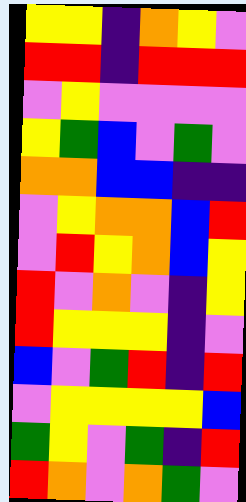[["yellow", "yellow", "indigo", "orange", "yellow", "violet"], ["red", "red", "indigo", "red", "red", "red"], ["violet", "yellow", "violet", "violet", "violet", "violet"], ["yellow", "green", "blue", "violet", "green", "violet"], ["orange", "orange", "blue", "blue", "indigo", "indigo"], ["violet", "yellow", "orange", "orange", "blue", "red"], ["violet", "red", "yellow", "orange", "blue", "yellow"], ["red", "violet", "orange", "violet", "indigo", "yellow"], ["red", "yellow", "yellow", "yellow", "indigo", "violet"], ["blue", "violet", "green", "red", "indigo", "red"], ["violet", "yellow", "yellow", "yellow", "yellow", "blue"], ["green", "yellow", "violet", "green", "indigo", "red"], ["red", "orange", "violet", "orange", "green", "violet"]]